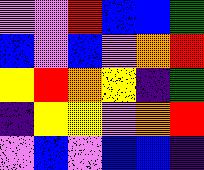[["violet", "violet", "red", "blue", "blue", "green"], ["blue", "violet", "blue", "violet", "orange", "red"], ["yellow", "red", "orange", "yellow", "indigo", "green"], ["indigo", "yellow", "yellow", "violet", "orange", "red"], ["violet", "blue", "violet", "blue", "blue", "indigo"]]